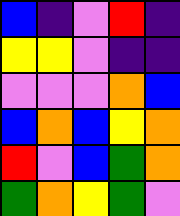[["blue", "indigo", "violet", "red", "indigo"], ["yellow", "yellow", "violet", "indigo", "indigo"], ["violet", "violet", "violet", "orange", "blue"], ["blue", "orange", "blue", "yellow", "orange"], ["red", "violet", "blue", "green", "orange"], ["green", "orange", "yellow", "green", "violet"]]